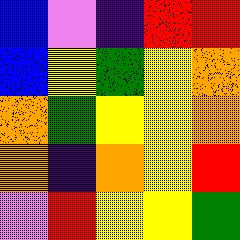[["blue", "violet", "indigo", "red", "red"], ["blue", "yellow", "green", "yellow", "orange"], ["orange", "green", "yellow", "yellow", "orange"], ["orange", "indigo", "orange", "yellow", "red"], ["violet", "red", "yellow", "yellow", "green"]]